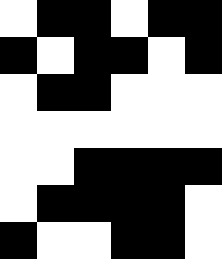[["white", "black", "black", "white", "black", "black"], ["black", "white", "black", "black", "white", "black"], ["white", "black", "black", "white", "white", "white"], ["white", "white", "white", "white", "white", "white"], ["white", "white", "black", "black", "black", "black"], ["white", "black", "black", "black", "black", "white"], ["black", "white", "white", "black", "black", "white"]]